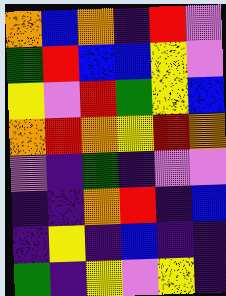[["orange", "blue", "orange", "indigo", "red", "violet"], ["green", "red", "blue", "blue", "yellow", "violet"], ["yellow", "violet", "red", "green", "yellow", "blue"], ["orange", "red", "orange", "yellow", "red", "orange"], ["violet", "indigo", "green", "indigo", "violet", "violet"], ["indigo", "indigo", "orange", "red", "indigo", "blue"], ["indigo", "yellow", "indigo", "blue", "indigo", "indigo"], ["green", "indigo", "yellow", "violet", "yellow", "indigo"]]